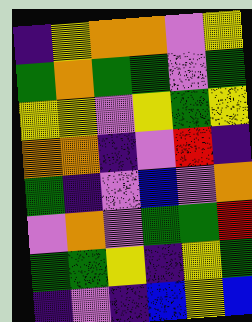[["indigo", "yellow", "orange", "orange", "violet", "yellow"], ["green", "orange", "green", "green", "violet", "green"], ["yellow", "yellow", "violet", "yellow", "green", "yellow"], ["orange", "orange", "indigo", "violet", "red", "indigo"], ["green", "indigo", "violet", "blue", "violet", "orange"], ["violet", "orange", "violet", "green", "green", "red"], ["green", "green", "yellow", "indigo", "yellow", "green"], ["indigo", "violet", "indigo", "blue", "yellow", "blue"]]